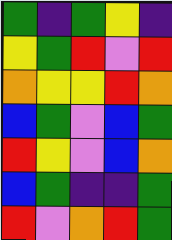[["green", "indigo", "green", "yellow", "indigo"], ["yellow", "green", "red", "violet", "red"], ["orange", "yellow", "yellow", "red", "orange"], ["blue", "green", "violet", "blue", "green"], ["red", "yellow", "violet", "blue", "orange"], ["blue", "green", "indigo", "indigo", "green"], ["red", "violet", "orange", "red", "green"]]